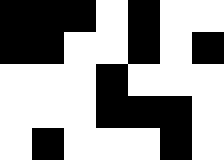[["black", "black", "black", "white", "black", "white", "white"], ["black", "black", "white", "white", "black", "white", "black"], ["white", "white", "white", "black", "white", "white", "white"], ["white", "white", "white", "black", "black", "black", "white"], ["white", "black", "white", "white", "white", "black", "white"]]